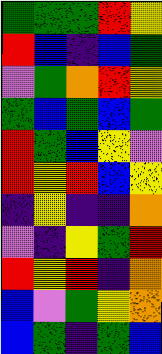[["green", "green", "green", "red", "yellow"], ["red", "blue", "indigo", "blue", "green"], ["violet", "green", "orange", "red", "yellow"], ["green", "blue", "green", "blue", "green"], ["red", "green", "blue", "yellow", "violet"], ["red", "yellow", "red", "blue", "yellow"], ["indigo", "yellow", "indigo", "indigo", "orange"], ["violet", "indigo", "yellow", "green", "red"], ["red", "yellow", "red", "indigo", "orange"], ["blue", "violet", "green", "yellow", "orange"], ["blue", "green", "indigo", "green", "blue"]]